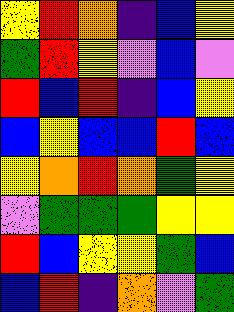[["yellow", "red", "orange", "indigo", "blue", "yellow"], ["green", "red", "yellow", "violet", "blue", "violet"], ["red", "blue", "red", "indigo", "blue", "yellow"], ["blue", "yellow", "blue", "blue", "red", "blue"], ["yellow", "orange", "red", "orange", "green", "yellow"], ["violet", "green", "green", "green", "yellow", "yellow"], ["red", "blue", "yellow", "yellow", "green", "blue"], ["blue", "red", "indigo", "orange", "violet", "green"]]